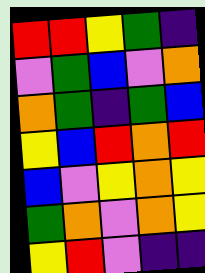[["red", "red", "yellow", "green", "indigo"], ["violet", "green", "blue", "violet", "orange"], ["orange", "green", "indigo", "green", "blue"], ["yellow", "blue", "red", "orange", "red"], ["blue", "violet", "yellow", "orange", "yellow"], ["green", "orange", "violet", "orange", "yellow"], ["yellow", "red", "violet", "indigo", "indigo"]]